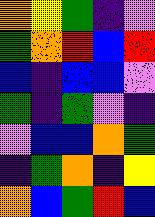[["orange", "yellow", "green", "indigo", "violet"], ["green", "orange", "red", "blue", "red"], ["blue", "indigo", "blue", "blue", "violet"], ["green", "indigo", "green", "violet", "indigo"], ["violet", "blue", "blue", "orange", "green"], ["indigo", "green", "orange", "indigo", "yellow"], ["orange", "blue", "green", "red", "blue"]]